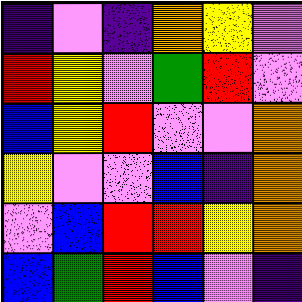[["indigo", "violet", "indigo", "orange", "yellow", "violet"], ["red", "yellow", "violet", "green", "red", "violet"], ["blue", "yellow", "red", "violet", "violet", "orange"], ["yellow", "violet", "violet", "blue", "indigo", "orange"], ["violet", "blue", "red", "red", "yellow", "orange"], ["blue", "green", "red", "blue", "violet", "indigo"]]